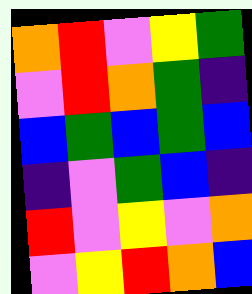[["orange", "red", "violet", "yellow", "green"], ["violet", "red", "orange", "green", "indigo"], ["blue", "green", "blue", "green", "blue"], ["indigo", "violet", "green", "blue", "indigo"], ["red", "violet", "yellow", "violet", "orange"], ["violet", "yellow", "red", "orange", "blue"]]